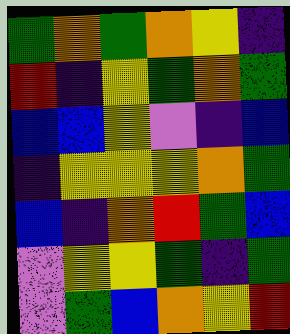[["green", "orange", "green", "orange", "yellow", "indigo"], ["red", "indigo", "yellow", "green", "orange", "green"], ["blue", "blue", "yellow", "violet", "indigo", "blue"], ["indigo", "yellow", "yellow", "yellow", "orange", "green"], ["blue", "indigo", "orange", "red", "green", "blue"], ["violet", "yellow", "yellow", "green", "indigo", "green"], ["violet", "green", "blue", "orange", "yellow", "red"]]